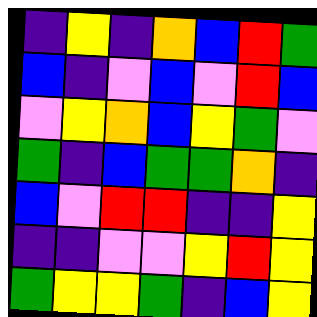[["indigo", "yellow", "indigo", "orange", "blue", "red", "green"], ["blue", "indigo", "violet", "blue", "violet", "red", "blue"], ["violet", "yellow", "orange", "blue", "yellow", "green", "violet"], ["green", "indigo", "blue", "green", "green", "orange", "indigo"], ["blue", "violet", "red", "red", "indigo", "indigo", "yellow"], ["indigo", "indigo", "violet", "violet", "yellow", "red", "yellow"], ["green", "yellow", "yellow", "green", "indigo", "blue", "yellow"]]